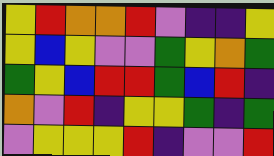[["yellow", "red", "orange", "orange", "red", "violet", "indigo", "indigo", "yellow"], ["yellow", "blue", "yellow", "violet", "violet", "green", "yellow", "orange", "green"], ["green", "yellow", "blue", "red", "red", "green", "blue", "red", "indigo"], ["orange", "violet", "red", "indigo", "yellow", "yellow", "green", "indigo", "green"], ["violet", "yellow", "yellow", "yellow", "red", "indigo", "violet", "violet", "red"]]